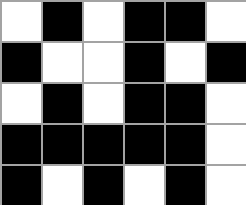[["white", "black", "white", "black", "black", "white"], ["black", "white", "white", "black", "white", "black"], ["white", "black", "white", "black", "black", "white"], ["black", "black", "black", "black", "black", "white"], ["black", "white", "black", "white", "black", "white"]]